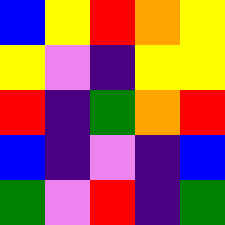[["blue", "yellow", "red", "orange", "yellow"], ["yellow", "violet", "indigo", "yellow", "yellow"], ["red", "indigo", "green", "orange", "red"], ["blue", "indigo", "violet", "indigo", "blue"], ["green", "violet", "red", "indigo", "green"]]